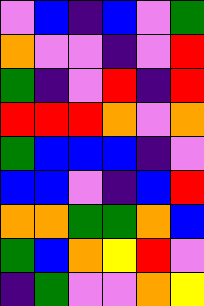[["violet", "blue", "indigo", "blue", "violet", "green"], ["orange", "violet", "violet", "indigo", "violet", "red"], ["green", "indigo", "violet", "red", "indigo", "red"], ["red", "red", "red", "orange", "violet", "orange"], ["green", "blue", "blue", "blue", "indigo", "violet"], ["blue", "blue", "violet", "indigo", "blue", "red"], ["orange", "orange", "green", "green", "orange", "blue"], ["green", "blue", "orange", "yellow", "red", "violet"], ["indigo", "green", "violet", "violet", "orange", "yellow"]]